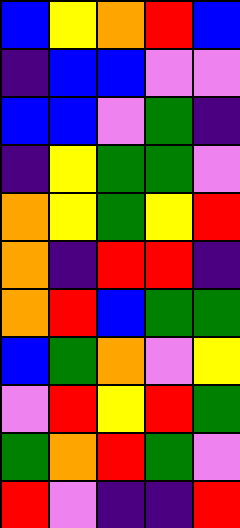[["blue", "yellow", "orange", "red", "blue"], ["indigo", "blue", "blue", "violet", "violet"], ["blue", "blue", "violet", "green", "indigo"], ["indigo", "yellow", "green", "green", "violet"], ["orange", "yellow", "green", "yellow", "red"], ["orange", "indigo", "red", "red", "indigo"], ["orange", "red", "blue", "green", "green"], ["blue", "green", "orange", "violet", "yellow"], ["violet", "red", "yellow", "red", "green"], ["green", "orange", "red", "green", "violet"], ["red", "violet", "indigo", "indigo", "red"]]